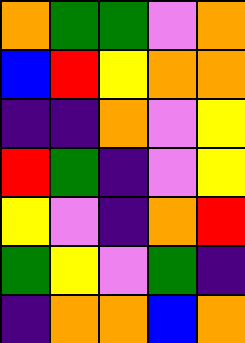[["orange", "green", "green", "violet", "orange"], ["blue", "red", "yellow", "orange", "orange"], ["indigo", "indigo", "orange", "violet", "yellow"], ["red", "green", "indigo", "violet", "yellow"], ["yellow", "violet", "indigo", "orange", "red"], ["green", "yellow", "violet", "green", "indigo"], ["indigo", "orange", "orange", "blue", "orange"]]